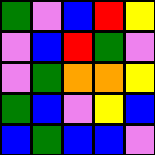[["green", "violet", "blue", "red", "yellow"], ["violet", "blue", "red", "green", "violet"], ["violet", "green", "orange", "orange", "yellow"], ["green", "blue", "violet", "yellow", "blue"], ["blue", "green", "blue", "blue", "violet"]]